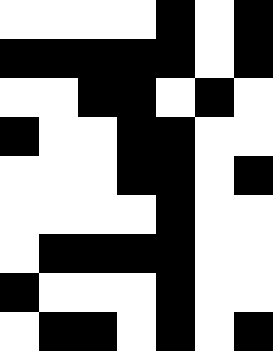[["white", "white", "white", "white", "black", "white", "black"], ["black", "black", "black", "black", "black", "white", "black"], ["white", "white", "black", "black", "white", "black", "white"], ["black", "white", "white", "black", "black", "white", "white"], ["white", "white", "white", "black", "black", "white", "black"], ["white", "white", "white", "white", "black", "white", "white"], ["white", "black", "black", "black", "black", "white", "white"], ["black", "white", "white", "white", "black", "white", "white"], ["white", "black", "black", "white", "black", "white", "black"]]